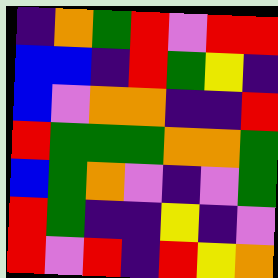[["indigo", "orange", "green", "red", "violet", "red", "red"], ["blue", "blue", "indigo", "red", "green", "yellow", "indigo"], ["blue", "violet", "orange", "orange", "indigo", "indigo", "red"], ["red", "green", "green", "green", "orange", "orange", "green"], ["blue", "green", "orange", "violet", "indigo", "violet", "green"], ["red", "green", "indigo", "indigo", "yellow", "indigo", "violet"], ["red", "violet", "red", "indigo", "red", "yellow", "orange"]]